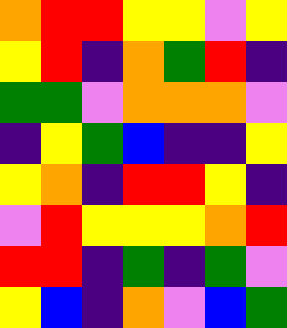[["orange", "red", "red", "yellow", "yellow", "violet", "yellow"], ["yellow", "red", "indigo", "orange", "green", "red", "indigo"], ["green", "green", "violet", "orange", "orange", "orange", "violet"], ["indigo", "yellow", "green", "blue", "indigo", "indigo", "yellow"], ["yellow", "orange", "indigo", "red", "red", "yellow", "indigo"], ["violet", "red", "yellow", "yellow", "yellow", "orange", "red"], ["red", "red", "indigo", "green", "indigo", "green", "violet"], ["yellow", "blue", "indigo", "orange", "violet", "blue", "green"]]